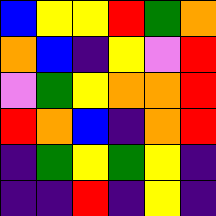[["blue", "yellow", "yellow", "red", "green", "orange"], ["orange", "blue", "indigo", "yellow", "violet", "red"], ["violet", "green", "yellow", "orange", "orange", "red"], ["red", "orange", "blue", "indigo", "orange", "red"], ["indigo", "green", "yellow", "green", "yellow", "indigo"], ["indigo", "indigo", "red", "indigo", "yellow", "indigo"]]